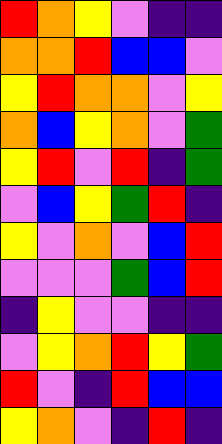[["red", "orange", "yellow", "violet", "indigo", "indigo"], ["orange", "orange", "red", "blue", "blue", "violet"], ["yellow", "red", "orange", "orange", "violet", "yellow"], ["orange", "blue", "yellow", "orange", "violet", "green"], ["yellow", "red", "violet", "red", "indigo", "green"], ["violet", "blue", "yellow", "green", "red", "indigo"], ["yellow", "violet", "orange", "violet", "blue", "red"], ["violet", "violet", "violet", "green", "blue", "red"], ["indigo", "yellow", "violet", "violet", "indigo", "indigo"], ["violet", "yellow", "orange", "red", "yellow", "green"], ["red", "violet", "indigo", "red", "blue", "blue"], ["yellow", "orange", "violet", "indigo", "red", "indigo"]]